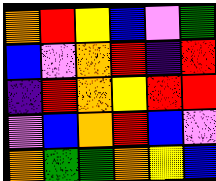[["orange", "red", "yellow", "blue", "violet", "green"], ["blue", "violet", "orange", "red", "indigo", "red"], ["indigo", "red", "orange", "yellow", "red", "red"], ["violet", "blue", "orange", "red", "blue", "violet"], ["orange", "green", "green", "orange", "yellow", "blue"]]